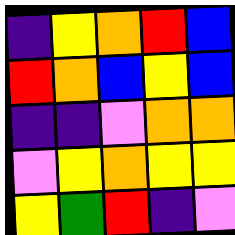[["indigo", "yellow", "orange", "red", "blue"], ["red", "orange", "blue", "yellow", "blue"], ["indigo", "indigo", "violet", "orange", "orange"], ["violet", "yellow", "orange", "yellow", "yellow"], ["yellow", "green", "red", "indigo", "violet"]]